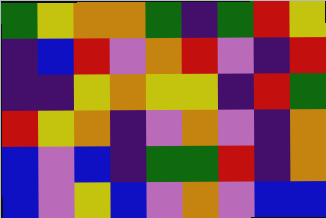[["green", "yellow", "orange", "orange", "green", "indigo", "green", "red", "yellow"], ["indigo", "blue", "red", "violet", "orange", "red", "violet", "indigo", "red"], ["indigo", "indigo", "yellow", "orange", "yellow", "yellow", "indigo", "red", "green"], ["red", "yellow", "orange", "indigo", "violet", "orange", "violet", "indigo", "orange"], ["blue", "violet", "blue", "indigo", "green", "green", "red", "indigo", "orange"], ["blue", "violet", "yellow", "blue", "violet", "orange", "violet", "blue", "blue"]]